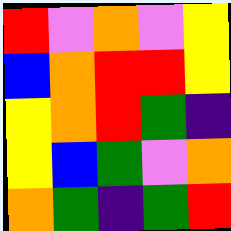[["red", "violet", "orange", "violet", "yellow"], ["blue", "orange", "red", "red", "yellow"], ["yellow", "orange", "red", "green", "indigo"], ["yellow", "blue", "green", "violet", "orange"], ["orange", "green", "indigo", "green", "red"]]